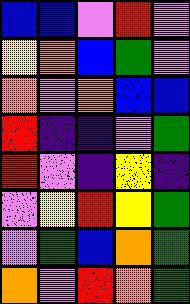[["blue", "blue", "violet", "red", "violet"], ["yellow", "orange", "blue", "green", "violet"], ["orange", "violet", "orange", "blue", "blue"], ["red", "indigo", "indigo", "violet", "green"], ["red", "violet", "indigo", "yellow", "indigo"], ["violet", "yellow", "red", "yellow", "green"], ["violet", "green", "blue", "orange", "green"], ["orange", "violet", "red", "orange", "green"]]